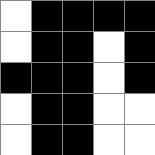[["white", "black", "black", "black", "black"], ["white", "black", "black", "white", "black"], ["black", "black", "black", "white", "black"], ["white", "black", "black", "white", "white"], ["white", "black", "black", "white", "white"]]